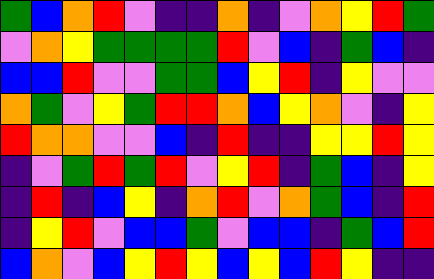[["green", "blue", "orange", "red", "violet", "indigo", "indigo", "orange", "indigo", "violet", "orange", "yellow", "red", "green"], ["violet", "orange", "yellow", "green", "green", "green", "green", "red", "violet", "blue", "indigo", "green", "blue", "indigo"], ["blue", "blue", "red", "violet", "violet", "green", "green", "blue", "yellow", "red", "indigo", "yellow", "violet", "violet"], ["orange", "green", "violet", "yellow", "green", "red", "red", "orange", "blue", "yellow", "orange", "violet", "indigo", "yellow"], ["red", "orange", "orange", "violet", "violet", "blue", "indigo", "red", "indigo", "indigo", "yellow", "yellow", "red", "yellow"], ["indigo", "violet", "green", "red", "green", "red", "violet", "yellow", "red", "indigo", "green", "blue", "indigo", "yellow"], ["indigo", "red", "indigo", "blue", "yellow", "indigo", "orange", "red", "violet", "orange", "green", "blue", "indigo", "red"], ["indigo", "yellow", "red", "violet", "blue", "blue", "green", "violet", "blue", "blue", "indigo", "green", "blue", "red"], ["blue", "orange", "violet", "blue", "yellow", "red", "yellow", "blue", "yellow", "blue", "red", "yellow", "indigo", "indigo"]]